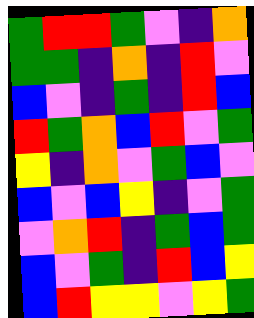[["green", "red", "red", "green", "violet", "indigo", "orange"], ["green", "green", "indigo", "orange", "indigo", "red", "violet"], ["blue", "violet", "indigo", "green", "indigo", "red", "blue"], ["red", "green", "orange", "blue", "red", "violet", "green"], ["yellow", "indigo", "orange", "violet", "green", "blue", "violet"], ["blue", "violet", "blue", "yellow", "indigo", "violet", "green"], ["violet", "orange", "red", "indigo", "green", "blue", "green"], ["blue", "violet", "green", "indigo", "red", "blue", "yellow"], ["blue", "red", "yellow", "yellow", "violet", "yellow", "green"]]